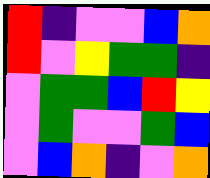[["red", "indigo", "violet", "violet", "blue", "orange"], ["red", "violet", "yellow", "green", "green", "indigo"], ["violet", "green", "green", "blue", "red", "yellow"], ["violet", "green", "violet", "violet", "green", "blue"], ["violet", "blue", "orange", "indigo", "violet", "orange"]]